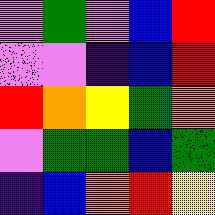[["violet", "green", "violet", "blue", "red"], ["violet", "violet", "indigo", "blue", "red"], ["red", "orange", "yellow", "green", "orange"], ["violet", "green", "green", "blue", "green"], ["indigo", "blue", "orange", "red", "yellow"]]